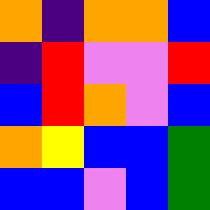[["orange", "indigo", "orange", "orange", "blue"], ["indigo", "red", "violet", "violet", "red"], ["blue", "red", "orange", "violet", "blue"], ["orange", "yellow", "blue", "blue", "green"], ["blue", "blue", "violet", "blue", "green"]]